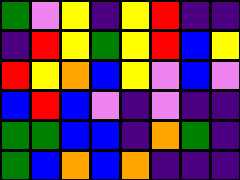[["green", "violet", "yellow", "indigo", "yellow", "red", "indigo", "indigo"], ["indigo", "red", "yellow", "green", "yellow", "red", "blue", "yellow"], ["red", "yellow", "orange", "blue", "yellow", "violet", "blue", "violet"], ["blue", "red", "blue", "violet", "indigo", "violet", "indigo", "indigo"], ["green", "green", "blue", "blue", "indigo", "orange", "green", "indigo"], ["green", "blue", "orange", "blue", "orange", "indigo", "indigo", "indigo"]]